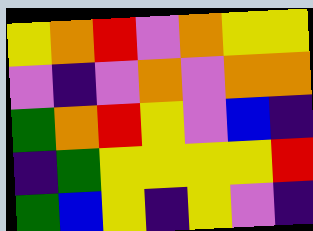[["yellow", "orange", "red", "violet", "orange", "yellow", "yellow"], ["violet", "indigo", "violet", "orange", "violet", "orange", "orange"], ["green", "orange", "red", "yellow", "violet", "blue", "indigo"], ["indigo", "green", "yellow", "yellow", "yellow", "yellow", "red"], ["green", "blue", "yellow", "indigo", "yellow", "violet", "indigo"]]